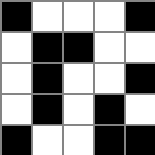[["black", "white", "white", "white", "black"], ["white", "black", "black", "white", "white"], ["white", "black", "white", "white", "black"], ["white", "black", "white", "black", "white"], ["black", "white", "white", "black", "black"]]